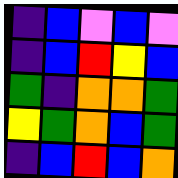[["indigo", "blue", "violet", "blue", "violet"], ["indigo", "blue", "red", "yellow", "blue"], ["green", "indigo", "orange", "orange", "green"], ["yellow", "green", "orange", "blue", "green"], ["indigo", "blue", "red", "blue", "orange"]]